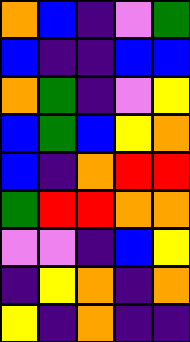[["orange", "blue", "indigo", "violet", "green"], ["blue", "indigo", "indigo", "blue", "blue"], ["orange", "green", "indigo", "violet", "yellow"], ["blue", "green", "blue", "yellow", "orange"], ["blue", "indigo", "orange", "red", "red"], ["green", "red", "red", "orange", "orange"], ["violet", "violet", "indigo", "blue", "yellow"], ["indigo", "yellow", "orange", "indigo", "orange"], ["yellow", "indigo", "orange", "indigo", "indigo"]]